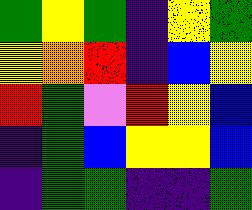[["green", "yellow", "green", "indigo", "yellow", "green"], ["yellow", "orange", "red", "indigo", "blue", "yellow"], ["red", "green", "violet", "red", "yellow", "blue"], ["indigo", "green", "blue", "yellow", "yellow", "blue"], ["indigo", "green", "green", "indigo", "indigo", "green"]]